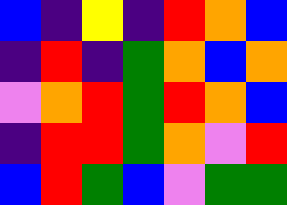[["blue", "indigo", "yellow", "indigo", "red", "orange", "blue"], ["indigo", "red", "indigo", "green", "orange", "blue", "orange"], ["violet", "orange", "red", "green", "red", "orange", "blue"], ["indigo", "red", "red", "green", "orange", "violet", "red"], ["blue", "red", "green", "blue", "violet", "green", "green"]]